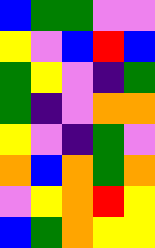[["blue", "green", "green", "violet", "violet"], ["yellow", "violet", "blue", "red", "blue"], ["green", "yellow", "violet", "indigo", "green"], ["green", "indigo", "violet", "orange", "orange"], ["yellow", "violet", "indigo", "green", "violet"], ["orange", "blue", "orange", "green", "orange"], ["violet", "yellow", "orange", "red", "yellow"], ["blue", "green", "orange", "yellow", "yellow"]]